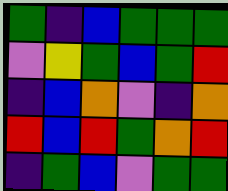[["green", "indigo", "blue", "green", "green", "green"], ["violet", "yellow", "green", "blue", "green", "red"], ["indigo", "blue", "orange", "violet", "indigo", "orange"], ["red", "blue", "red", "green", "orange", "red"], ["indigo", "green", "blue", "violet", "green", "green"]]